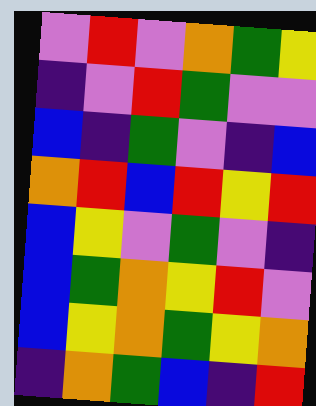[["violet", "red", "violet", "orange", "green", "yellow"], ["indigo", "violet", "red", "green", "violet", "violet"], ["blue", "indigo", "green", "violet", "indigo", "blue"], ["orange", "red", "blue", "red", "yellow", "red"], ["blue", "yellow", "violet", "green", "violet", "indigo"], ["blue", "green", "orange", "yellow", "red", "violet"], ["blue", "yellow", "orange", "green", "yellow", "orange"], ["indigo", "orange", "green", "blue", "indigo", "red"]]